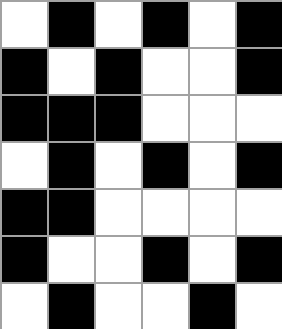[["white", "black", "white", "black", "white", "black"], ["black", "white", "black", "white", "white", "black"], ["black", "black", "black", "white", "white", "white"], ["white", "black", "white", "black", "white", "black"], ["black", "black", "white", "white", "white", "white"], ["black", "white", "white", "black", "white", "black"], ["white", "black", "white", "white", "black", "white"]]